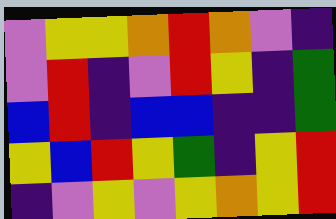[["violet", "yellow", "yellow", "orange", "red", "orange", "violet", "indigo"], ["violet", "red", "indigo", "violet", "red", "yellow", "indigo", "green"], ["blue", "red", "indigo", "blue", "blue", "indigo", "indigo", "green"], ["yellow", "blue", "red", "yellow", "green", "indigo", "yellow", "red"], ["indigo", "violet", "yellow", "violet", "yellow", "orange", "yellow", "red"]]